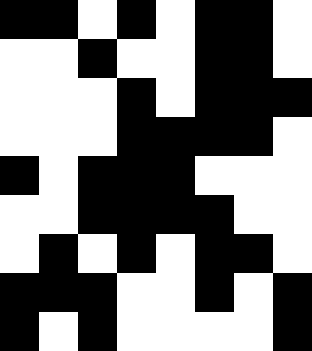[["black", "black", "white", "black", "white", "black", "black", "white"], ["white", "white", "black", "white", "white", "black", "black", "white"], ["white", "white", "white", "black", "white", "black", "black", "black"], ["white", "white", "white", "black", "black", "black", "black", "white"], ["black", "white", "black", "black", "black", "white", "white", "white"], ["white", "white", "black", "black", "black", "black", "white", "white"], ["white", "black", "white", "black", "white", "black", "black", "white"], ["black", "black", "black", "white", "white", "black", "white", "black"], ["black", "white", "black", "white", "white", "white", "white", "black"]]